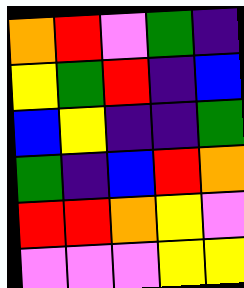[["orange", "red", "violet", "green", "indigo"], ["yellow", "green", "red", "indigo", "blue"], ["blue", "yellow", "indigo", "indigo", "green"], ["green", "indigo", "blue", "red", "orange"], ["red", "red", "orange", "yellow", "violet"], ["violet", "violet", "violet", "yellow", "yellow"]]